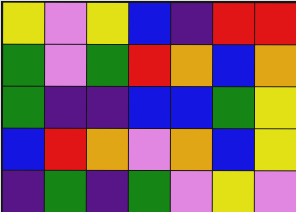[["yellow", "violet", "yellow", "blue", "indigo", "red", "red"], ["green", "violet", "green", "red", "orange", "blue", "orange"], ["green", "indigo", "indigo", "blue", "blue", "green", "yellow"], ["blue", "red", "orange", "violet", "orange", "blue", "yellow"], ["indigo", "green", "indigo", "green", "violet", "yellow", "violet"]]